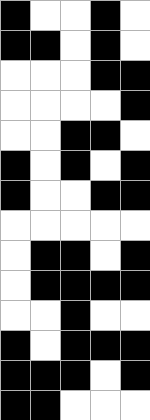[["black", "white", "white", "black", "white"], ["black", "black", "white", "black", "white"], ["white", "white", "white", "black", "black"], ["white", "white", "white", "white", "black"], ["white", "white", "black", "black", "white"], ["black", "white", "black", "white", "black"], ["black", "white", "white", "black", "black"], ["white", "white", "white", "white", "white"], ["white", "black", "black", "white", "black"], ["white", "black", "black", "black", "black"], ["white", "white", "black", "white", "white"], ["black", "white", "black", "black", "black"], ["black", "black", "black", "white", "black"], ["black", "black", "white", "white", "white"]]